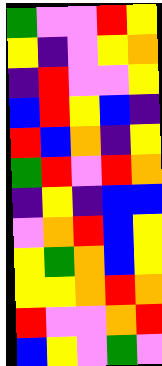[["green", "violet", "violet", "red", "yellow"], ["yellow", "indigo", "violet", "yellow", "orange"], ["indigo", "red", "violet", "violet", "yellow"], ["blue", "red", "yellow", "blue", "indigo"], ["red", "blue", "orange", "indigo", "yellow"], ["green", "red", "violet", "red", "orange"], ["indigo", "yellow", "indigo", "blue", "blue"], ["violet", "orange", "red", "blue", "yellow"], ["yellow", "green", "orange", "blue", "yellow"], ["yellow", "yellow", "orange", "red", "orange"], ["red", "violet", "violet", "orange", "red"], ["blue", "yellow", "violet", "green", "violet"]]